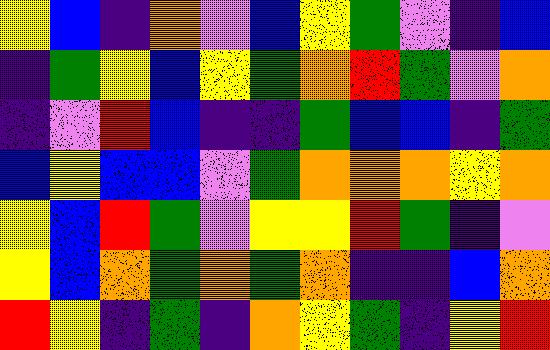[["yellow", "blue", "indigo", "orange", "violet", "blue", "yellow", "green", "violet", "indigo", "blue"], ["indigo", "green", "yellow", "blue", "yellow", "green", "orange", "red", "green", "violet", "orange"], ["indigo", "violet", "red", "blue", "indigo", "indigo", "green", "blue", "blue", "indigo", "green"], ["blue", "yellow", "blue", "blue", "violet", "green", "orange", "orange", "orange", "yellow", "orange"], ["yellow", "blue", "red", "green", "violet", "yellow", "yellow", "red", "green", "indigo", "violet"], ["yellow", "blue", "orange", "green", "orange", "green", "orange", "indigo", "indigo", "blue", "orange"], ["red", "yellow", "indigo", "green", "indigo", "orange", "yellow", "green", "indigo", "yellow", "red"]]